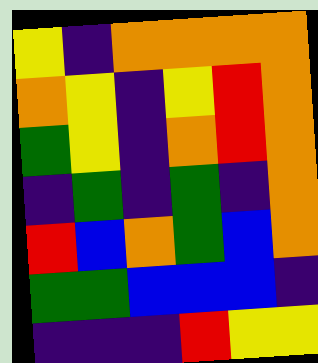[["yellow", "indigo", "orange", "orange", "orange", "orange"], ["orange", "yellow", "indigo", "yellow", "red", "orange"], ["green", "yellow", "indigo", "orange", "red", "orange"], ["indigo", "green", "indigo", "green", "indigo", "orange"], ["red", "blue", "orange", "green", "blue", "orange"], ["green", "green", "blue", "blue", "blue", "indigo"], ["indigo", "indigo", "indigo", "red", "yellow", "yellow"]]